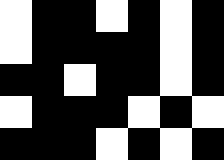[["white", "black", "black", "white", "black", "white", "black"], ["white", "black", "black", "black", "black", "white", "black"], ["black", "black", "white", "black", "black", "white", "black"], ["white", "black", "black", "black", "white", "black", "white"], ["black", "black", "black", "white", "black", "white", "black"]]